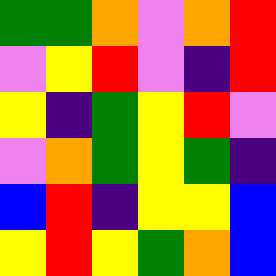[["green", "green", "orange", "violet", "orange", "red"], ["violet", "yellow", "red", "violet", "indigo", "red"], ["yellow", "indigo", "green", "yellow", "red", "violet"], ["violet", "orange", "green", "yellow", "green", "indigo"], ["blue", "red", "indigo", "yellow", "yellow", "blue"], ["yellow", "red", "yellow", "green", "orange", "blue"]]